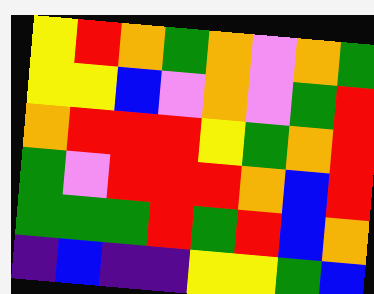[["yellow", "red", "orange", "green", "orange", "violet", "orange", "green"], ["yellow", "yellow", "blue", "violet", "orange", "violet", "green", "red"], ["orange", "red", "red", "red", "yellow", "green", "orange", "red"], ["green", "violet", "red", "red", "red", "orange", "blue", "red"], ["green", "green", "green", "red", "green", "red", "blue", "orange"], ["indigo", "blue", "indigo", "indigo", "yellow", "yellow", "green", "blue"]]